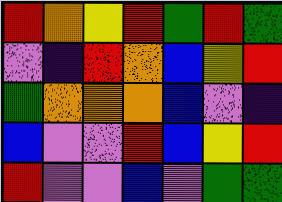[["red", "orange", "yellow", "red", "green", "red", "green"], ["violet", "indigo", "red", "orange", "blue", "yellow", "red"], ["green", "orange", "orange", "orange", "blue", "violet", "indigo"], ["blue", "violet", "violet", "red", "blue", "yellow", "red"], ["red", "violet", "violet", "blue", "violet", "green", "green"]]